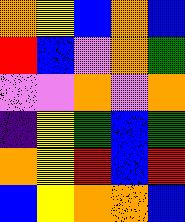[["orange", "yellow", "blue", "orange", "blue"], ["red", "blue", "violet", "orange", "green"], ["violet", "violet", "orange", "violet", "orange"], ["indigo", "yellow", "green", "blue", "green"], ["orange", "yellow", "red", "blue", "red"], ["blue", "yellow", "orange", "orange", "blue"]]